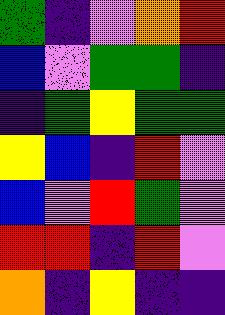[["green", "indigo", "violet", "orange", "red"], ["blue", "violet", "green", "green", "indigo"], ["indigo", "green", "yellow", "green", "green"], ["yellow", "blue", "indigo", "red", "violet"], ["blue", "violet", "red", "green", "violet"], ["red", "red", "indigo", "red", "violet"], ["orange", "indigo", "yellow", "indigo", "indigo"]]